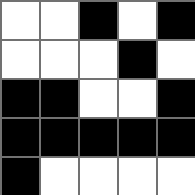[["white", "white", "black", "white", "black"], ["white", "white", "white", "black", "white"], ["black", "black", "white", "white", "black"], ["black", "black", "black", "black", "black"], ["black", "white", "white", "white", "white"]]